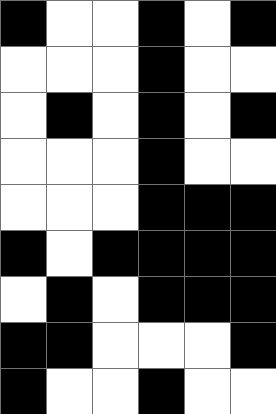[["black", "white", "white", "black", "white", "black"], ["white", "white", "white", "black", "white", "white"], ["white", "black", "white", "black", "white", "black"], ["white", "white", "white", "black", "white", "white"], ["white", "white", "white", "black", "black", "black"], ["black", "white", "black", "black", "black", "black"], ["white", "black", "white", "black", "black", "black"], ["black", "black", "white", "white", "white", "black"], ["black", "white", "white", "black", "white", "white"]]